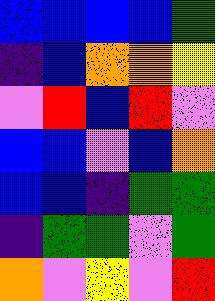[["blue", "blue", "blue", "blue", "green"], ["indigo", "blue", "orange", "orange", "yellow"], ["violet", "red", "blue", "red", "violet"], ["blue", "blue", "violet", "blue", "orange"], ["blue", "blue", "indigo", "green", "green"], ["indigo", "green", "green", "violet", "green"], ["orange", "violet", "yellow", "violet", "red"]]